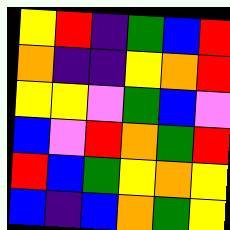[["yellow", "red", "indigo", "green", "blue", "red"], ["orange", "indigo", "indigo", "yellow", "orange", "red"], ["yellow", "yellow", "violet", "green", "blue", "violet"], ["blue", "violet", "red", "orange", "green", "red"], ["red", "blue", "green", "yellow", "orange", "yellow"], ["blue", "indigo", "blue", "orange", "green", "yellow"]]